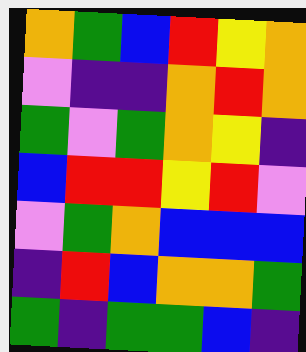[["orange", "green", "blue", "red", "yellow", "orange"], ["violet", "indigo", "indigo", "orange", "red", "orange"], ["green", "violet", "green", "orange", "yellow", "indigo"], ["blue", "red", "red", "yellow", "red", "violet"], ["violet", "green", "orange", "blue", "blue", "blue"], ["indigo", "red", "blue", "orange", "orange", "green"], ["green", "indigo", "green", "green", "blue", "indigo"]]